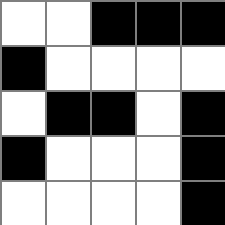[["white", "white", "black", "black", "black"], ["black", "white", "white", "white", "white"], ["white", "black", "black", "white", "black"], ["black", "white", "white", "white", "black"], ["white", "white", "white", "white", "black"]]